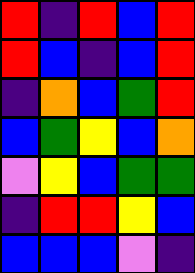[["red", "indigo", "red", "blue", "red"], ["red", "blue", "indigo", "blue", "red"], ["indigo", "orange", "blue", "green", "red"], ["blue", "green", "yellow", "blue", "orange"], ["violet", "yellow", "blue", "green", "green"], ["indigo", "red", "red", "yellow", "blue"], ["blue", "blue", "blue", "violet", "indigo"]]